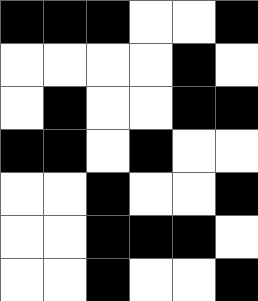[["black", "black", "black", "white", "white", "black"], ["white", "white", "white", "white", "black", "white"], ["white", "black", "white", "white", "black", "black"], ["black", "black", "white", "black", "white", "white"], ["white", "white", "black", "white", "white", "black"], ["white", "white", "black", "black", "black", "white"], ["white", "white", "black", "white", "white", "black"]]